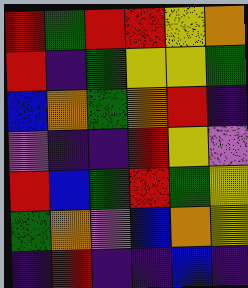[["red", "green", "red", "red", "yellow", "orange"], ["red", "indigo", "green", "yellow", "yellow", "green"], ["blue", "orange", "green", "orange", "red", "indigo"], ["violet", "indigo", "indigo", "red", "yellow", "violet"], ["red", "blue", "green", "red", "green", "yellow"], ["green", "orange", "violet", "blue", "orange", "yellow"], ["indigo", "red", "indigo", "indigo", "blue", "indigo"]]